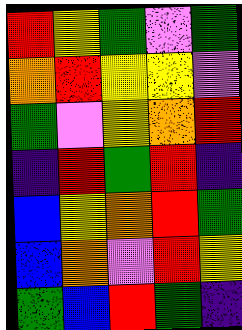[["red", "yellow", "green", "violet", "green"], ["orange", "red", "yellow", "yellow", "violet"], ["green", "violet", "yellow", "orange", "red"], ["indigo", "red", "green", "red", "indigo"], ["blue", "yellow", "orange", "red", "green"], ["blue", "orange", "violet", "red", "yellow"], ["green", "blue", "red", "green", "indigo"]]